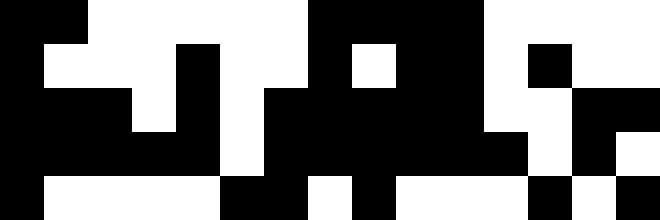[["black", "black", "white", "white", "white", "white", "white", "black", "black", "black", "black", "white", "white", "white", "white"], ["black", "white", "white", "white", "black", "white", "white", "black", "white", "black", "black", "white", "black", "white", "white"], ["black", "black", "black", "white", "black", "white", "black", "black", "black", "black", "black", "white", "white", "black", "black"], ["black", "black", "black", "black", "black", "white", "black", "black", "black", "black", "black", "black", "white", "black", "white"], ["black", "white", "white", "white", "white", "black", "black", "white", "black", "white", "white", "white", "black", "white", "black"]]